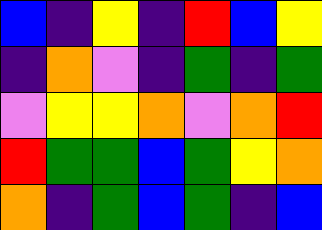[["blue", "indigo", "yellow", "indigo", "red", "blue", "yellow"], ["indigo", "orange", "violet", "indigo", "green", "indigo", "green"], ["violet", "yellow", "yellow", "orange", "violet", "orange", "red"], ["red", "green", "green", "blue", "green", "yellow", "orange"], ["orange", "indigo", "green", "blue", "green", "indigo", "blue"]]